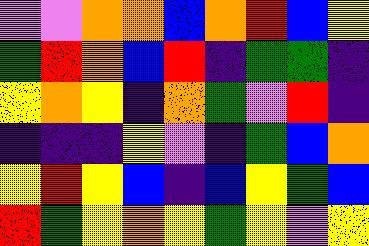[["violet", "violet", "orange", "orange", "blue", "orange", "red", "blue", "yellow"], ["green", "red", "orange", "blue", "red", "indigo", "green", "green", "indigo"], ["yellow", "orange", "yellow", "indigo", "orange", "green", "violet", "red", "indigo"], ["indigo", "indigo", "indigo", "yellow", "violet", "indigo", "green", "blue", "orange"], ["yellow", "red", "yellow", "blue", "indigo", "blue", "yellow", "green", "blue"], ["red", "green", "yellow", "orange", "yellow", "green", "yellow", "violet", "yellow"]]